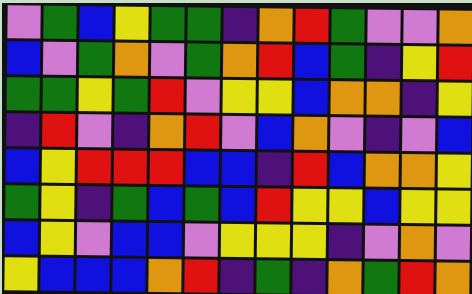[["violet", "green", "blue", "yellow", "green", "green", "indigo", "orange", "red", "green", "violet", "violet", "orange"], ["blue", "violet", "green", "orange", "violet", "green", "orange", "red", "blue", "green", "indigo", "yellow", "red"], ["green", "green", "yellow", "green", "red", "violet", "yellow", "yellow", "blue", "orange", "orange", "indigo", "yellow"], ["indigo", "red", "violet", "indigo", "orange", "red", "violet", "blue", "orange", "violet", "indigo", "violet", "blue"], ["blue", "yellow", "red", "red", "red", "blue", "blue", "indigo", "red", "blue", "orange", "orange", "yellow"], ["green", "yellow", "indigo", "green", "blue", "green", "blue", "red", "yellow", "yellow", "blue", "yellow", "yellow"], ["blue", "yellow", "violet", "blue", "blue", "violet", "yellow", "yellow", "yellow", "indigo", "violet", "orange", "violet"], ["yellow", "blue", "blue", "blue", "orange", "red", "indigo", "green", "indigo", "orange", "green", "red", "orange"]]